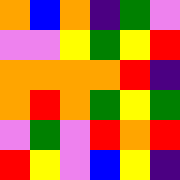[["orange", "blue", "orange", "indigo", "green", "violet"], ["violet", "violet", "yellow", "green", "yellow", "red"], ["orange", "orange", "orange", "orange", "red", "indigo"], ["orange", "red", "orange", "green", "yellow", "green"], ["violet", "green", "violet", "red", "orange", "red"], ["red", "yellow", "violet", "blue", "yellow", "indigo"]]